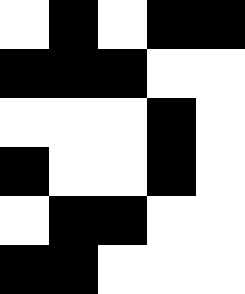[["white", "black", "white", "black", "black"], ["black", "black", "black", "white", "white"], ["white", "white", "white", "black", "white"], ["black", "white", "white", "black", "white"], ["white", "black", "black", "white", "white"], ["black", "black", "white", "white", "white"]]